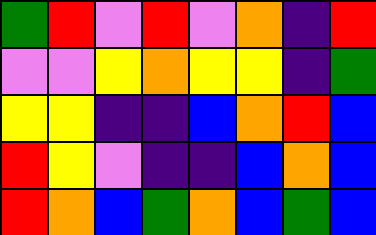[["green", "red", "violet", "red", "violet", "orange", "indigo", "red"], ["violet", "violet", "yellow", "orange", "yellow", "yellow", "indigo", "green"], ["yellow", "yellow", "indigo", "indigo", "blue", "orange", "red", "blue"], ["red", "yellow", "violet", "indigo", "indigo", "blue", "orange", "blue"], ["red", "orange", "blue", "green", "orange", "blue", "green", "blue"]]